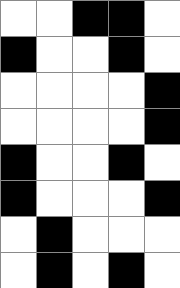[["white", "white", "black", "black", "white"], ["black", "white", "white", "black", "white"], ["white", "white", "white", "white", "black"], ["white", "white", "white", "white", "black"], ["black", "white", "white", "black", "white"], ["black", "white", "white", "white", "black"], ["white", "black", "white", "white", "white"], ["white", "black", "white", "black", "white"]]